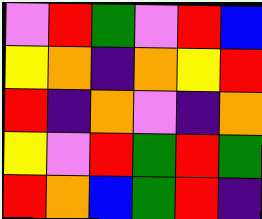[["violet", "red", "green", "violet", "red", "blue"], ["yellow", "orange", "indigo", "orange", "yellow", "red"], ["red", "indigo", "orange", "violet", "indigo", "orange"], ["yellow", "violet", "red", "green", "red", "green"], ["red", "orange", "blue", "green", "red", "indigo"]]